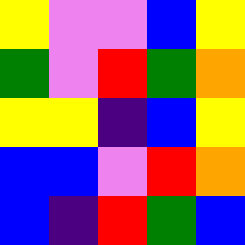[["yellow", "violet", "violet", "blue", "yellow"], ["green", "violet", "red", "green", "orange"], ["yellow", "yellow", "indigo", "blue", "yellow"], ["blue", "blue", "violet", "red", "orange"], ["blue", "indigo", "red", "green", "blue"]]